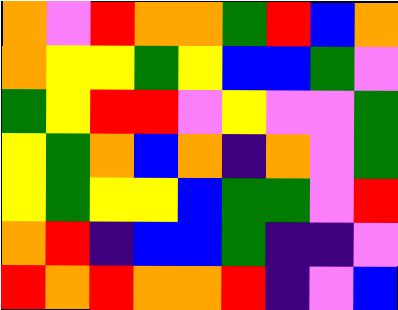[["orange", "violet", "red", "orange", "orange", "green", "red", "blue", "orange"], ["orange", "yellow", "yellow", "green", "yellow", "blue", "blue", "green", "violet"], ["green", "yellow", "red", "red", "violet", "yellow", "violet", "violet", "green"], ["yellow", "green", "orange", "blue", "orange", "indigo", "orange", "violet", "green"], ["yellow", "green", "yellow", "yellow", "blue", "green", "green", "violet", "red"], ["orange", "red", "indigo", "blue", "blue", "green", "indigo", "indigo", "violet"], ["red", "orange", "red", "orange", "orange", "red", "indigo", "violet", "blue"]]